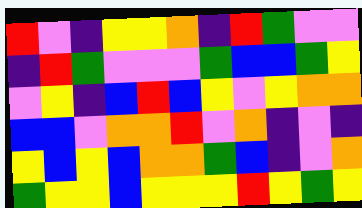[["red", "violet", "indigo", "yellow", "yellow", "orange", "indigo", "red", "green", "violet", "violet"], ["indigo", "red", "green", "violet", "violet", "violet", "green", "blue", "blue", "green", "yellow"], ["violet", "yellow", "indigo", "blue", "red", "blue", "yellow", "violet", "yellow", "orange", "orange"], ["blue", "blue", "violet", "orange", "orange", "red", "violet", "orange", "indigo", "violet", "indigo"], ["yellow", "blue", "yellow", "blue", "orange", "orange", "green", "blue", "indigo", "violet", "orange"], ["green", "yellow", "yellow", "blue", "yellow", "yellow", "yellow", "red", "yellow", "green", "yellow"]]